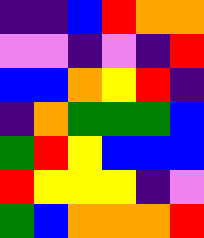[["indigo", "indigo", "blue", "red", "orange", "orange"], ["violet", "violet", "indigo", "violet", "indigo", "red"], ["blue", "blue", "orange", "yellow", "red", "indigo"], ["indigo", "orange", "green", "green", "green", "blue"], ["green", "red", "yellow", "blue", "blue", "blue"], ["red", "yellow", "yellow", "yellow", "indigo", "violet"], ["green", "blue", "orange", "orange", "orange", "red"]]